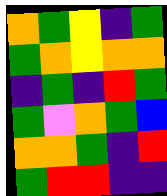[["orange", "green", "yellow", "indigo", "green"], ["green", "orange", "yellow", "orange", "orange"], ["indigo", "green", "indigo", "red", "green"], ["green", "violet", "orange", "green", "blue"], ["orange", "orange", "green", "indigo", "red"], ["green", "red", "red", "indigo", "indigo"]]